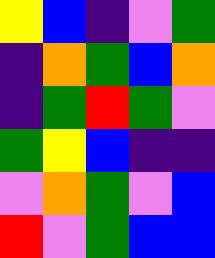[["yellow", "blue", "indigo", "violet", "green"], ["indigo", "orange", "green", "blue", "orange"], ["indigo", "green", "red", "green", "violet"], ["green", "yellow", "blue", "indigo", "indigo"], ["violet", "orange", "green", "violet", "blue"], ["red", "violet", "green", "blue", "blue"]]